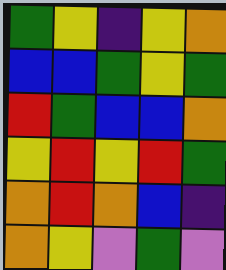[["green", "yellow", "indigo", "yellow", "orange"], ["blue", "blue", "green", "yellow", "green"], ["red", "green", "blue", "blue", "orange"], ["yellow", "red", "yellow", "red", "green"], ["orange", "red", "orange", "blue", "indigo"], ["orange", "yellow", "violet", "green", "violet"]]